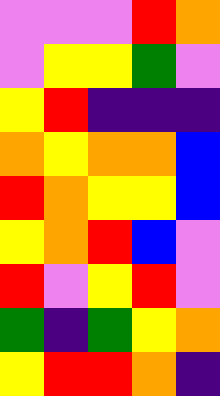[["violet", "violet", "violet", "red", "orange"], ["violet", "yellow", "yellow", "green", "violet"], ["yellow", "red", "indigo", "indigo", "indigo"], ["orange", "yellow", "orange", "orange", "blue"], ["red", "orange", "yellow", "yellow", "blue"], ["yellow", "orange", "red", "blue", "violet"], ["red", "violet", "yellow", "red", "violet"], ["green", "indigo", "green", "yellow", "orange"], ["yellow", "red", "red", "orange", "indigo"]]